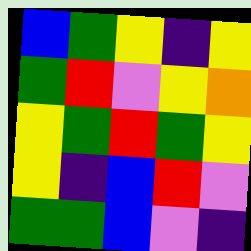[["blue", "green", "yellow", "indigo", "yellow"], ["green", "red", "violet", "yellow", "orange"], ["yellow", "green", "red", "green", "yellow"], ["yellow", "indigo", "blue", "red", "violet"], ["green", "green", "blue", "violet", "indigo"]]